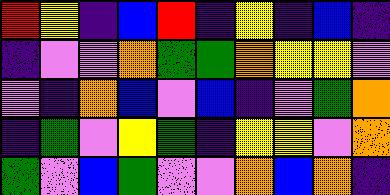[["red", "yellow", "indigo", "blue", "red", "indigo", "yellow", "indigo", "blue", "indigo"], ["indigo", "violet", "violet", "orange", "green", "green", "orange", "yellow", "yellow", "violet"], ["violet", "indigo", "orange", "blue", "violet", "blue", "indigo", "violet", "green", "orange"], ["indigo", "green", "violet", "yellow", "green", "indigo", "yellow", "yellow", "violet", "orange"], ["green", "violet", "blue", "green", "violet", "violet", "orange", "blue", "orange", "indigo"]]